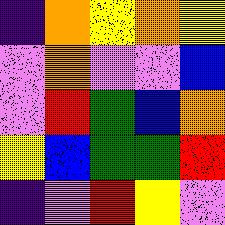[["indigo", "orange", "yellow", "orange", "yellow"], ["violet", "orange", "violet", "violet", "blue"], ["violet", "red", "green", "blue", "orange"], ["yellow", "blue", "green", "green", "red"], ["indigo", "violet", "red", "yellow", "violet"]]